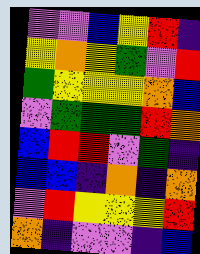[["violet", "violet", "blue", "yellow", "red", "indigo"], ["yellow", "orange", "yellow", "green", "violet", "red"], ["green", "yellow", "yellow", "yellow", "orange", "blue"], ["violet", "green", "green", "green", "red", "orange"], ["blue", "red", "red", "violet", "green", "indigo"], ["blue", "blue", "indigo", "orange", "indigo", "orange"], ["violet", "red", "yellow", "yellow", "yellow", "red"], ["orange", "indigo", "violet", "violet", "indigo", "blue"]]